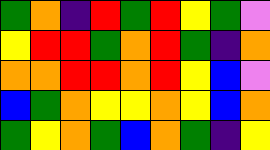[["green", "orange", "indigo", "red", "green", "red", "yellow", "green", "violet"], ["yellow", "red", "red", "green", "orange", "red", "green", "indigo", "orange"], ["orange", "orange", "red", "red", "orange", "red", "yellow", "blue", "violet"], ["blue", "green", "orange", "yellow", "yellow", "orange", "yellow", "blue", "orange"], ["green", "yellow", "orange", "green", "blue", "orange", "green", "indigo", "yellow"]]